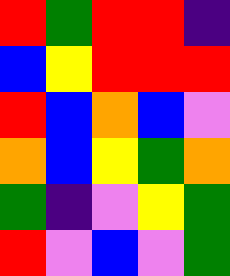[["red", "green", "red", "red", "indigo"], ["blue", "yellow", "red", "red", "red"], ["red", "blue", "orange", "blue", "violet"], ["orange", "blue", "yellow", "green", "orange"], ["green", "indigo", "violet", "yellow", "green"], ["red", "violet", "blue", "violet", "green"]]